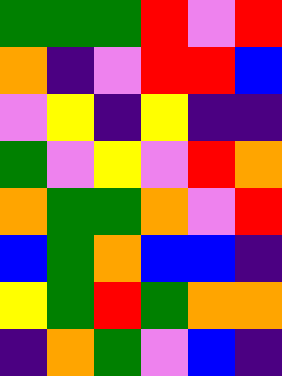[["green", "green", "green", "red", "violet", "red"], ["orange", "indigo", "violet", "red", "red", "blue"], ["violet", "yellow", "indigo", "yellow", "indigo", "indigo"], ["green", "violet", "yellow", "violet", "red", "orange"], ["orange", "green", "green", "orange", "violet", "red"], ["blue", "green", "orange", "blue", "blue", "indigo"], ["yellow", "green", "red", "green", "orange", "orange"], ["indigo", "orange", "green", "violet", "blue", "indigo"]]